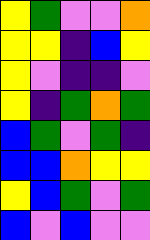[["yellow", "green", "violet", "violet", "orange"], ["yellow", "yellow", "indigo", "blue", "yellow"], ["yellow", "violet", "indigo", "indigo", "violet"], ["yellow", "indigo", "green", "orange", "green"], ["blue", "green", "violet", "green", "indigo"], ["blue", "blue", "orange", "yellow", "yellow"], ["yellow", "blue", "green", "violet", "green"], ["blue", "violet", "blue", "violet", "violet"]]